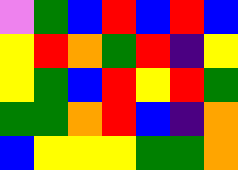[["violet", "green", "blue", "red", "blue", "red", "blue"], ["yellow", "red", "orange", "green", "red", "indigo", "yellow"], ["yellow", "green", "blue", "red", "yellow", "red", "green"], ["green", "green", "orange", "red", "blue", "indigo", "orange"], ["blue", "yellow", "yellow", "yellow", "green", "green", "orange"]]